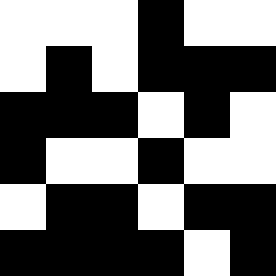[["white", "white", "white", "black", "white", "white"], ["white", "black", "white", "black", "black", "black"], ["black", "black", "black", "white", "black", "white"], ["black", "white", "white", "black", "white", "white"], ["white", "black", "black", "white", "black", "black"], ["black", "black", "black", "black", "white", "black"]]